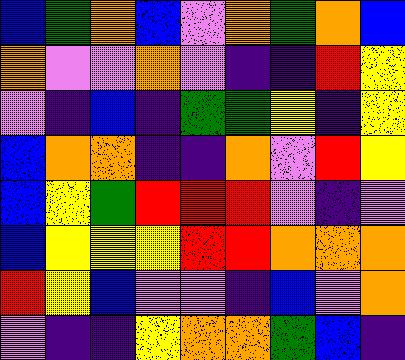[["blue", "green", "orange", "blue", "violet", "orange", "green", "orange", "blue"], ["orange", "violet", "violet", "orange", "violet", "indigo", "indigo", "red", "yellow"], ["violet", "indigo", "blue", "indigo", "green", "green", "yellow", "indigo", "yellow"], ["blue", "orange", "orange", "indigo", "indigo", "orange", "violet", "red", "yellow"], ["blue", "yellow", "green", "red", "red", "red", "violet", "indigo", "violet"], ["blue", "yellow", "yellow", "yellow", "red", "red", "orange", "orange", "orange"], ["red", "yellow", "blue", "violet", "violet", "indigo", "blue", "violet", "orange"], ["violet", "indigo", "indigo", "yellow", "orange", "orange", "green", "blue", "indigo"]]